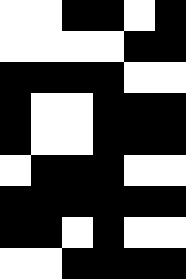[["white", "white", "black", "black", "white", "black"], ["white", "white", "white", "white", "black", "black"], ["black", "black", "black", "black", "white", "white"], ["black", "white", "white", "black", "black", "black"], ["black", "white", "white", "black", "black", "black"], ["white", "black", "black", "black", "white", "white"], ["black", "black", "black", "black", "black", "black"], ["black", "black", "white", "black", "white", "white"], ["white", "white", "black", "black", "black", "black"]]